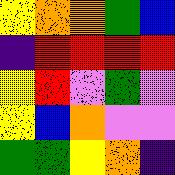[["yellow", "orange", "orange", "green", "blue"], ["indigo", "red", "red", "red", "red"], ["yellow", "red", "violet", "green", "violet"], ["yellow", "blue", "orange", "violet", "violet"], ["green", "green", "yellow", "orange", "indigo"]]